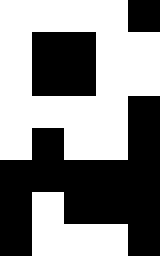[["white", "white", "white", "white", "black"], ["white", "black", "black", "white", "white"], ["white", "black", "black", "white", "white"], ["white", "white", "white", "white", "black"], ["white", "black", "white", "white", "black"], ["black", "black", "black", "black", "black"], ["black", "white", "black", "black", "black"], ["black", "white", "white", "white", "black"]]